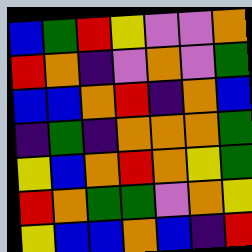[["blue", "green", "red", "yellow", "violet", "violet", "orange"], ["red", "orange", "indigo", "violet", "orange", "violet", "green"], ["blue", "blue", "orange", "red", "indigo", "orange", "blue"], ["indigo", "green", "indigo", "orange", "orange", "orange", "green"], ["yellow", "blue", "orange", "red", "orange", "yellow", "green"], ["red", "orange", "green", "green", "violet", "orange", "yellow"], ["yellow", "blue", "blue", "orange", "blue", "indigo", "red"]]